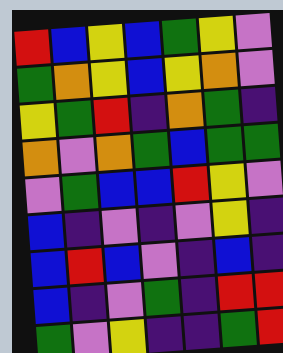[["red", "blue", "yellow", "blue", "green", "yellow", "violet"], ["green", "orange", "yellow", "blue", "yellow", "orange", "violet"], ["yellow", "green", "red", "indigo", "orange", "green", "indigo"], ["orange", "violet", "orange", "green", "blue", "green", "green"], ["violet", "green", "blue", "blue", "red", "yellow", "violet"], ["blue", "indigo", "violet", "indigo", "violet", "yellow", "indigo"], ["blue", "red", "blue", "violet", "indigo", "blue", "indigo"], ["blue", "indigo", "violet", "green", "indigo", "red", "red"], ["green", "violet", "yellow", "indigo", "indigo", "green", "red"]]